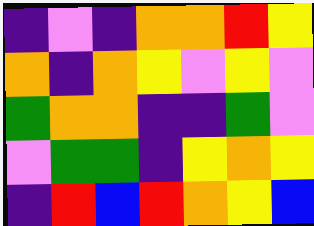[["indigo", "violet", "indigo", "orange", "orange", "red", "yellow"], ["orange", "indigo", "orange", "yellow", "violet", "yellow", "violet"], ["green", "orange", "orange", "indigo", "indigo", "green", "violet"], ["violet", "green", "green", "indigo", "yellow", "orange", "yellow"], ["indigo", "red", "blue", "red", "orange", "yellow", "blue"]]